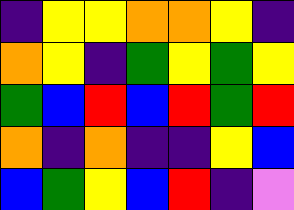[["indigo", "yellow", "yellow", "orange", "orange", "yellow", "indigo"], ["orange", "yellow", "indigo", "green", "yellow", "green", "yellow"], ["green", "blue", "red", "blue", "red", "green", "red"], ["orange", "indigo", "orange", "indigo", "indigo", "yellow", "blue"], ["blue", "green", "yellow", "blue", "red", "indigo", "violet"]]